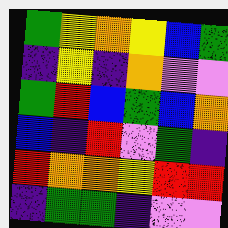[["green", "yellow", "orange", "yellow", "blue", "green"], ["indigo", "yellow", "indigo", "orange", "violet", "violet"], ["green", "red", "blue", "green", "blue", "orange"], ["blue", "indigo", "red", "violet", "green", "indigo"], ["red", "orange", "orange", "yellow", "red", "red"], ["indigo", "green", "green", "indigo", "violet", "violet"]]